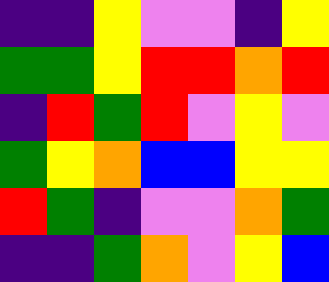[["indigo", "indigo", "yellow", "violet", "violet", "indigo", "yellow"], ["green", "green", "yellow", "red", "red", "orange", "red"], ["indigo", "red", "green", "red", "violet", "yellow", "violet"], ["green", "yellow", "orange", "blue", "blue", "yellow", "yellow"], ["red", "green", "indigo", "violet", "violet", "orange", "green"], ["indigo", "indigo", "green", "orange", "violet", "yellow", "blue"]]